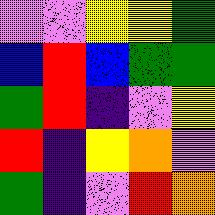[["violet", "violet", "yellow", "yellow", "green"], ["blue", "red", "blue", "green", "green"], ["green", "red", "indigo", "violet", "yellow"], ["red", "indigo", "yellow", "orange", "violet"], ["green", "indigo", "violet", "red", "orange"]]